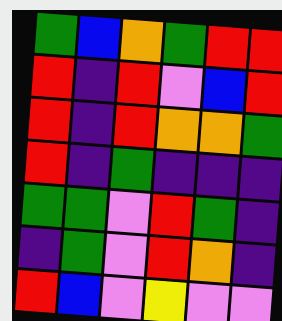[["green", "blue", "orange", "green", "red", "red"], ["red", "indigo", "red", "violet", "blue", "red"], ["red", "indigo", "red", "orange", "orange", "green"], ["red", "indigo", "green", "indigo", "indigo", "indigo"], ["green", "green", "violet", "red", "green", "indigo"], ["indigo", "green", "violet", "red", "orange", "indigo"], ["red", "blue", "violet", "yellow", "violet", "violet"]]